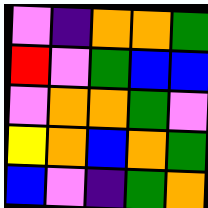[["violet", "indigo", "orange", "orange", "green"], ["red", "violet", "green", "blue", "blue"], ["violet", "orange", "orange", "green", "violet"], ["yellow", "orange", "blue", "orange", "green"], ["blue", "violet", "indigo", "green", "orange"]]